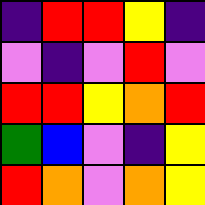[["indigo", "red", "red", "yellow", "indigo"], ["violet", "indigo", "violet", "red", "violet"], ["red", "red", "yellow", "orange", "red"], ["green", "blue", "violet", "indigo", "yellow"], ["red", "orange", "violet", "orange", "yellow"]]